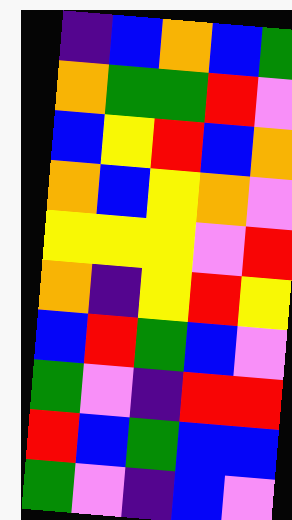[["indigo", "blue", "orange", "blue", "green"], ["orange", "green", "green", "red", "violet"], ["blue", "yellow", "red", "blue", "orange"], ["orange", "blue", "yellow", "orange", "violet"], ["yellow", "yellow", "yellow", "violet", "red"], ["orange", "indigo", "yellow", "red", "yellow"], ["blue", "red", "green", "blue", "violet"], ["green", "violet", "indigo", "red", "red"], ["red", "blue", "green", "blue", "blue"], ["green", "violet", "indigo", "blue", "violet"]]